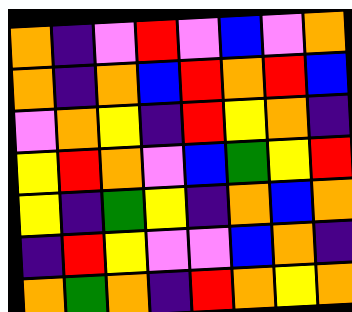[["orange", "indigo", "violet", "red", "violet", "blue", "violet", "orange"], ["orange", "indigo", "orange", "blue", "red", "orange", "red", "blue"], ["violet", "orange", "yellow", "indigo", "red", "yellow", "orange", "indigo"], ["yellow", "red", "orange", "violet", "blue", "green", "yellow", "red"], ["yellow", "indigo", "green", "yellow", "indigo", "orange", "blue", "orange"], ["indigo", "red", "yellow", "violet", "violet", "blue", "orange", "indigo"], ["orange", "green", "orange", "indigo", "red", "orange", "yellow", "orange"]]